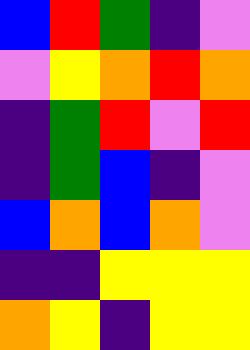[["blue", "red", "green", "indigo", "violet"], ["violet", "yellow", "orange", "red", "orange"], ["indigo", "green", "red", "violet", "red"], ["indigo", "green", "blue", "indigo", "violet"], ["blue", "orange", "blue", "orange", "violet"], ["indigo", "indigo", "yellow", "yellow", "yellow"], ["orange", "yellow", "indigo", "yellow", "yellow"]]